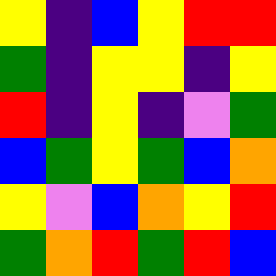[["yellow", "indigo", "blue", "yellow", "red", "red"], ["green", "indigo", "yellow", "yellow", "indigo", "yellow"], ["red", "indigo", "yellow", "indigo", "violet", "green"], ["blue", "green", "yellow", "green", "blue", "orange"], ["yellow", "violet", "blue", "orange", "yellow", "red"], ["green", "orange", "red", "green", "red", "blue"]]